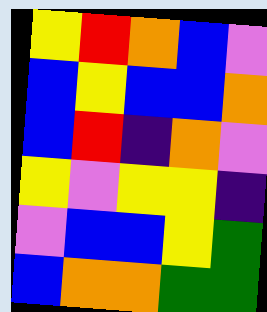[["yellow", "red", "orange", "blue", "violet"], ["blue", "yellow", "blue", "blue", "orange"], ["blue", "red", "indigo", "orange", "violet"], ["yellow", "violet", "yellow", "yellow", "indigo"], ["violet", "blue", "blue", "yellow", "green"], ["blue", "orange", "orange", "green", "green"]]